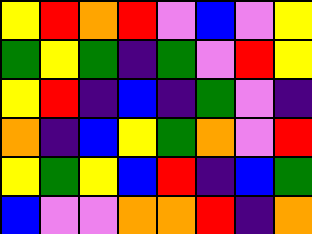[["yellow", "red", "orange", "red", "violet", "blue", "violet", "yellow"], ["green", "yellow", "green", "indigo", "green", "violet", "red", "yellow"], ["yellow", "red", "indigo", "blue", "indigo", "green", "violet", "indigo"], ["orange", "indigo", "blue", "yellow", "green", "orange", "violet", "red"], ["yellow", "green", "yellow", "blue", "red", "indigo", "blue", "green"], ["blue", "violet", "violet", "orange", "orange", "red", "indigo", "orange"]]